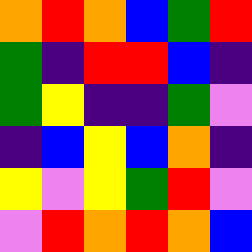[["orange", "red", "orange", "blue", "green", "red"], ["green", "indigo", "red", "red", "blue", "indigo"], ["green", "yellow", "indigo", "indigo", "green", "violet"], ["indigo", "blue", "yellow", "blue", "orange", "indigo"], ["yellow", "violet", "yellow", "green", "red", "violet"], ["violet", "red", "orange", "red", "orange", "blue"]]